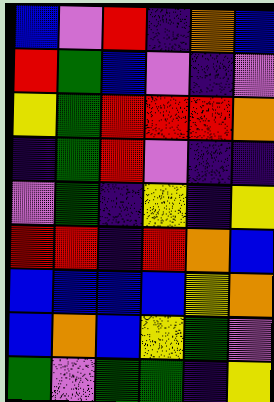[["blue", "violet", "red", "indigo", "orange", "blue"], ["red", "green", "blue", "violet", "indigo", "violet"], ["yellow", "green", "red", "red", "red", "orange"], ["indigo", "green", "red", "violet", "indigo", "indigo"], ["violet", "green", "indigo", "yellow", "indigo", "yellow"], ["red", "red", "indigo", "red", "orange", "blue"], ["blue", "blue", "blue", "blue", "yellow", "orange"], ["blue", "orange", "blue", "yellow", "green", "violet"], ["green", "violet", "green", "green", "indigo", "yellow"]]